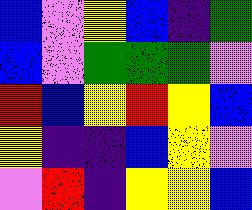[["blue", "violet", "yellow", "blue", "indigo", "green"], ["blue", "violet", "green", "green", "green", "violet"], ["red", "blue", "yellow", "red", "yellow", "blue"], ["yellow", "indigo", "indigo", "blue", "yellow", "violet"], ["violet", "red", "indigo", "yellow", "yellow", "blue"]]